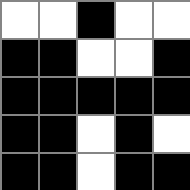[["white", "white", "black", "white", "white"], ["black", "black", "white", "white", "black"], ["black", "black", "black", "black", "black"], ["black", "black", "white", "black", "white"], ["black", "black", "white", "black", "black"]]